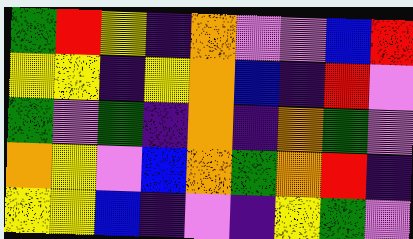[["green", "red", "yellow", "indigo", "orange", "violet", "violet", "blue", "red"], ["yellow", "yellow", "indigo", "yellow", "orange", "blue", "indigo", "red", "violet"], ["green", "violet", "green", "indigo", "orange", "indigo", "orange", "green", "violet"], ["orange", "yellow", "violet", "blue", "orange", "green", "orange", "red", "indigo"], ["yellow", "yellow", "blue", "indigo", "violet", "indigo", "yellow", "green", "violet"]]